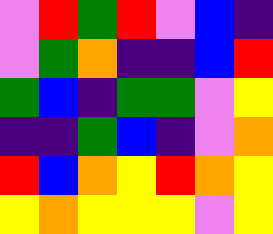[["violet", "red", "green", "red", "violet", "blue", "indigo"], ["violet", "green", "orange", "indigo", "indigo", "blue", "red"], ["green", "blue", "indigo", "green", "green", "violet", "yellow"], ["indigo", "indigo", "green", "blue", "indigo", "violet", "orange"], ["red", "blue", "orange", "yellow", "red", "orange", "yellow"], ["yellow", "orange", "yellow", "yellow", "yellow", "violet", "yellow"]]